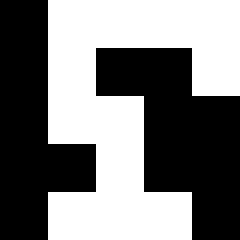[["black", "white", "white", "white", "white"], ["black", "white", "black", "black", "white"], ["black", "white", "white", "black", "black"], ["black", "black", "white", "black", "black"], ["black", "white", "white", "white", "black"]]